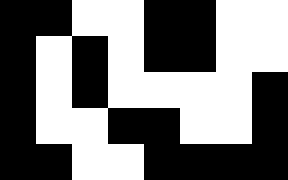[["black", "black", "white", "white", "black", "black", "white", "white"], ["black", "white", "black", "white", "black", "black", "white", "white"], ["black", "white", "black", "white", "white", "white", "white", "black"], ["black", "white", "white", "black", "black", "white", "white", "black"], ["black", "black", "white", "white", "black", "black", "black", "black"]]